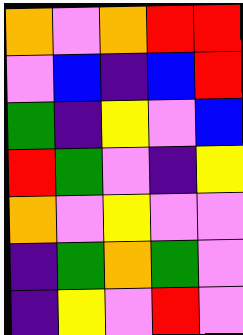[["orange", "violet", "orange", "red", "red"], ["violet", "blue", "indigo", "blue", "red"], ["green", "indigo", "yellow", "violet", "blue"], ["red", "green", "violet", "indigo", "yellow"], ["orange", "violet", "yellow", "violet", "violet"], ["indigo", "green", "orange", "green", "violet"], ["indigo", "yellow", "violet", "red", "violet"]]